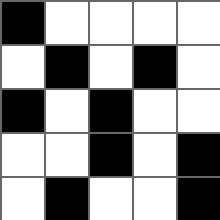[["black", "white", "white", "white", "white"], ["white", "black", "white", "black", "white"], ["black", "white", "black", "white", "white"], ["white", "white", "black", "white", "black"], ["white", "black", "white", "white", "black"]]